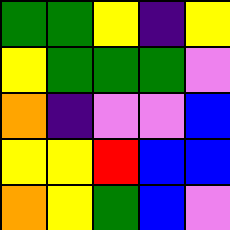[["green", "green", "yellow", "indigo", "yellow"], ["yellow", "green", "green", "green", "violet"], ["orange", "indigo", "violet", "violet", "blue"], ["yellow", "yellow", "red", "blue", "blue"], ["orange", "yellow", "green", "blue", "violet"]]